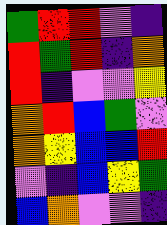[["green", "red", "red", "violet", "indigo"], ["red", "green", "red", "indigo", "orange"], ["red", "indigo", "violet", "violet", "yellow"], ["orange", "red", "blue", "green", "violet"], ["orange", "yellow", "blue", "blue", "red"], ["violet", "indigo", "blue", "yellow", "green"], ["blue", "orange", "violet", "violet", "indigo"]]